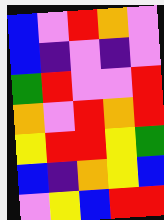[["blue", "violet", "red", "orange", "violet"], ["blue", "indigo", "violet", "indigo", "violet"], ["green", "red", "violet", "violet", "red"], ["orange", "violet", "red", "orange", "red"], ["yellow", "red", "red", "yellow", "green"], ["blue", "indigo", "orange", "yellow", "blue"], ["violet", "yellow", "blue", "red", "red"]]